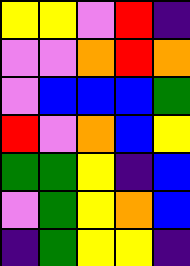[["yellow", "yellow", "violet", "red", "indigo"], ["violet", "violet", "orange", "red", "orange"], ["violet", "blue", "blue", "blue", "green"], ["red", "violet", "orange", "blue", "yellow"], ["green", "green", "yellow", "indigo", "blue"], ["violet", "green", "yellow", "orange", "blue"], ["indigo", "green", "yellow", "yellow", "indigo"]]